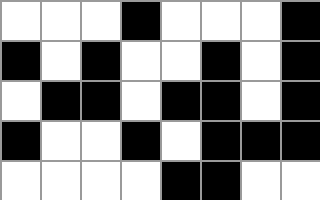[["white", "white", "white", "black", "white", "white", "white", "black"], ["black", "white", "black", "white", "white", "black", "white", "black"], ["white", "black", "black", "white", "black", "black", "white", "black"], ["black", "white", "white", "black", "white", "black", "black", "black"], ["white", "white", "white", "white", "black", "black", "white", "white"]]